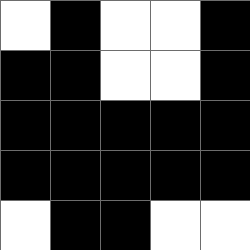[["white", "black", "white", "white", "black"], ["black", "black", "white", "white", "black"], ["black", "black", "black", "black", "black"], ["black", "black", "black", "black", "black"], ["white", "black", "black", "white", "white"]]